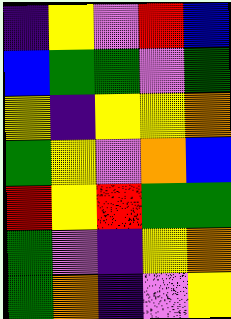[["indigo", "yellow", "violet", "red", "blue"], ["blue", "green", "green", "violet", "green"], ["yellow", "indigo", "yellow", "yellow", "orange"], ["green", "yellow", "violet", "orange", "blue"], ["red", "yellow", "red", "green", "green"], ["green", "violet", "indigo", "yellow", "orange"], ["green", "orange", "indigo", "violet", "yellow"]]